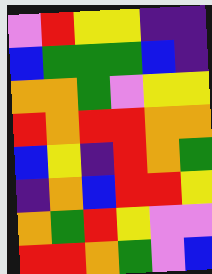[["violet", "red", "yellow", "yellow", "indigo", "indigo"], ["blue", "green", "green", "green", "blue", "indigo"], ["orange", "orange", "green", "violet", "yellow", "yellow"], ["red", "orange", "red", "red", "orange", "orange"], ["blue", "yellow", "indigo", "red", "orange", "green"], ["indigo", "orange", "blue", "red", "red", "yellow"], ["orange", "green", "red", "yellow", "violet", "violet"], ["red", "red", "orange", "green", "violet", "blue"]]